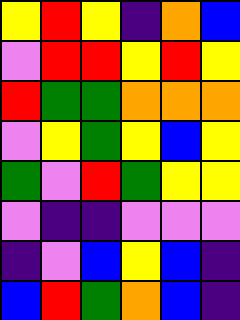[["yellow", "red", "yellow", "indigo", "orange", "blue"], ["violet", "red", "red", "yellow", "red", "yellow"], ["red", "green", "green", "orange", "orange", "orange"], ["violet", "yellow", "green", "yellow", "blue", "yellow"], ["green", "violet", "red", "green", "yellow", "yellow"], ["violet", "indigo", "indigo", "violet", "violet", "violet"], ["indigo", "violet", "blue", "yellow", "blue", "indigo"], ["blue", "red", "green", "orange", "blue", "indigo"]]